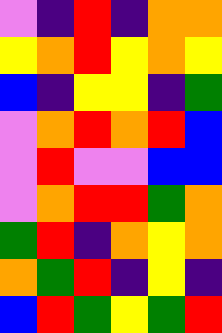[["violet", "indigo", "red", "indigo", "orange", "orange"], ["yellow", "orange", "red", "yellow", "orange", "yellow"], ["blue", "indigo", "yellow", "yellow", "indigo", "green"], ["violet", "orange", "red", "orange", "red", "blue"], ["violet", "red", "violet", "violet", "blue", "blue"], ["violet", "orange", "red", "red", "green", "orange"], ["green", "red", "indigo", "orange", "yellow", "orange"], ["orange", "green", "red", "indigo", "yellow", "indigo"], ["blue", "red", "green", "yellow", "green", "red"]]